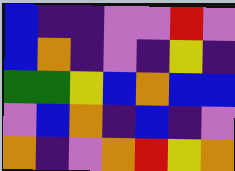[["blue", "indigo", "indigo", "violet", "violet", "red", "violet"], ["blue", "orange", "indigo", "violet", "indigo", "yellow", "indigo"], ["green", "green", "yellow", "blue", "orange", "blue", "blue"], ["violet", "blue", "orange", "indigo", "blue", "indigo", "violet"], ["orange", "indigo", "violet", "orange", "red", "yellow", "orange"]]